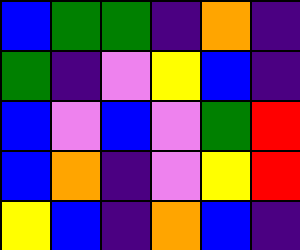[["blue", "green", "green", "indigo", "orange", "indigo"], ["green", "indigo", "violet", "yellow", "blue", "indigo"], ["blue", "violet", "blue", "violet", "green", "red"], ["blue", "orange", "indigo", "violet", "yellow", "red"], ["yellow", "blue", "indigo", "orange", "blue", "indigo"]]